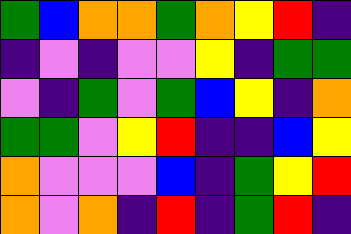[["green", "blue", "orange", "orange", "green", "orange", "yellow", "red", "indigo"], ["indigo", "violet", "indigo", "violet", "violet", "yellow", "indigo", "green", "green"], ["violet", "indigo", "green", "violet", "green", "blue", "yellow", "indigo", "orange"], ["green", "green", "violet", "yellow", "red", "indigo", "indigo", "blue", "yellow"], ["orange", "violet", "violet", "violet", "blue", "indigo", "green", "yellow", "red"], ["orange", "violet", "orange", "indigo", "red", "indigo", "green", "red", "indigo"]]